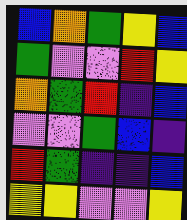[["blue", "orange", "green", "yellow", "blue"], ["green", "violet", "violet", "red", "yellow"], ["orange", "green", "red", "indigo", "blue"], ["violet", "violet", "green", "blue", "indigo"], ["red", "green", "indigo", "indigo", "blue"], ["yellow", "yellow", "violet", "violet", "yellow"]]